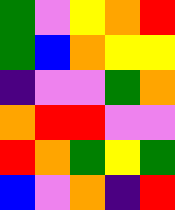[["green", "violet", "yellow", "orange", "red"], ["green", "blue", "orange", "yellow", "yellow"], ["indigo", "violet", "violet", "green", "orange"], ["orange", "red", "red", "violet", "violet"], ["red", "orange", "green", "yellow", "green"], ["blue", "violet", "orange", "indigo", "red"]]